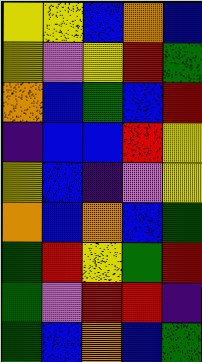[["yellow", "yellow", "blue", "orange", "blue"], ["yellow", "violet", "yellow", "red", "green"], ["orange", "blue", "green", "blue", "red"], ["indigo", "blue", "blue", "red", "yellow"], ["yellow", "blue", "indigo", "violet", "yellow"], ["orange", "blue", "orange", "blue", "green"], ["green", "red", "yellow", "green", "red"], ["green", "violet", "red", "red", "indigo"], ["green", "blue", "orange", "blue", "green"]]